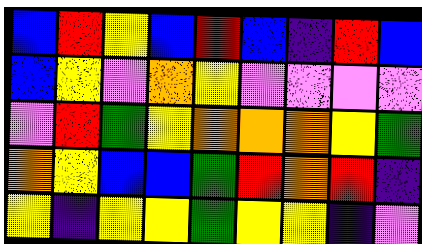[["blue", "red", "yellow", "blue", "red", "blue", "indigo", "red", "blue"], ["blue", "yellow", "violet", "orange", "yellow", "violet", "violet", "violet", "violet"], ["violet", "red", "green", "yellow", "orange", "orange", "orange", "yellow", "green"], ["orange", "yellow", "blue", "blue", "green", "red", "orange", "red", "indigo"], ["yellow", "indigo", "yellow", "yellow", "green", "yellow", "yellow", "indigo", "violet"]]